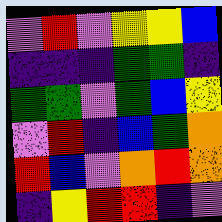[["violet", "red", "violet", "yellow", "yellow", "blue"], ["indigo", "indigo", "indigo", "green", "green", "indigo"], ["green", "green", "violet", "green", "blue", "yellow"], ["violet", "red", "indigo", "blue", "green", "orange"], ["red", "blue", "violet", "orange", "red", "orange"], ["indigo", "yellow", "red", "red", "indigo", "violet"]]